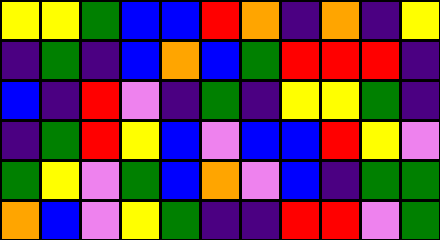[["yellow", "yellow", "green", "blue", "blue", "red", "orange", "indigo", "orange", "indigo", "yellow"], ["indigo", "green", "indigo", "blue", "orange", "blue", "green", "red", "red", "red", "indigo"], ["blue", "indigo", "red", "violet", "indigo", "green", "indigo", "yellow", "yellow", "green", "indigo"], ["indigo", "green", "red", "yellow", "blue", "violet", "blue", "blue", "red", "yellow", "violet"], ["green", "yellow", "violet", "green", "blue", "orange", "violet", "blue", "indigo", "green", "green"], ["orange", "blue", "violet", "yellow", "green", "indigo", "indigo", "red", "red", "violet", "green"]]